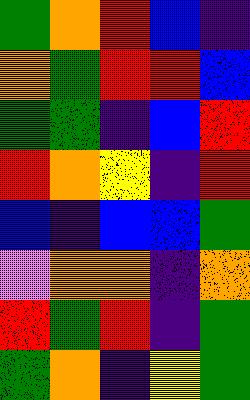[["green", "orange", "red", "blue", "indigo"], ["orange", "green", "red", "red", "blue"], ["green", "green", "indigo", "blue", "red"], ["red", "orange", "yellow", "indigo", "red"], ["blue", "indigo", "blue", "blue", "green"], ["violet", "orange", "orange", "indigo", "orange"], ["red", "green", "red", "indigo", "green"], ["green", "orange", "indigo", "yellow", "green"]]